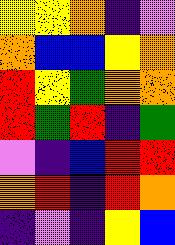[["yellow", "yellow", "orange", "indigo", "violet"], ["orange", "blue", "blue", "yellow", "orange"], ["red", "yellow", "green", "orange", "orange"], ["red", "green", "red", "indigo", "green"], ["violet", "indigo", "blue", "red", "red"], ["orange", "red", "indigo", "red", "orange"], ["indigo", "violet", "indigo", "yellow", "blue"]]